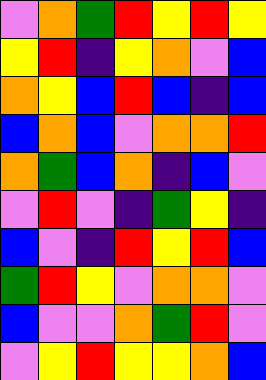[["violet", "orange", "green", "red", "yellow", "red", "yellow"], ["yellow", "red", "indigo", "yellow", "orange", "violet", "blue"], ["orange", "yellow", "blue", "red", "blue", "indigo", "blue"], ["blue", "orange", "blue", "violet", "orange", "orange", "red"], ["orange", "green", "blue", "orange", "indigo", "blue", "violet"], ["violet", "red", "violet", "indigo", "green", "yellow", "indigo"], ["blue", "violet", "indigo", "red", "yellow", "red", "blue"], ["green", "red", "yellow", "violet", "orange", "orange", "violet"], ["blue", "violet", "violet", "orange", "green", "red", "violet"], ["violet", "yellow", "red", "yellow", "yellow", "orange", "blue"]]